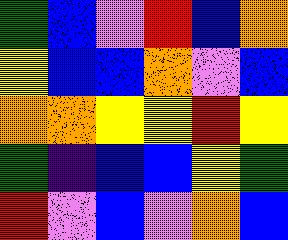[["green", "blue", "violet", "red", "blue", "orange"], ["yellow", "blue", "blue", "orange", "violet", "blue"], ["orange", "orange", "yellow", "yellow", "red", "yellow"], ["green", "indigo", "blue", "blue", "yellow", "green"], ["red", "violet", "blue", "violet", "orange", "blue"]]